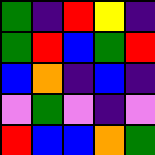[["green", "indigo", "red", "yellow", "indigo"], ["green", "red", "blue", "green", "red"], ["blue", "orange", "indigo", "blue", "indigo"], ["violet", "green", "violet", "indigo", "violet"], ["red", "blue", "blue", "orange", "green"]]